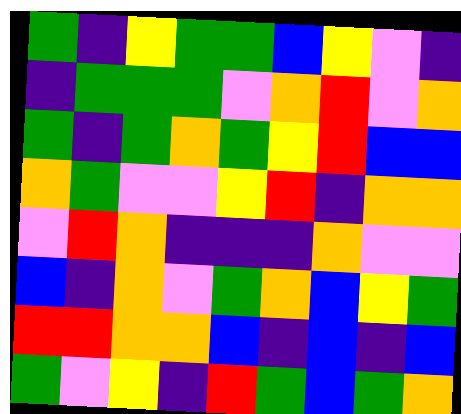[["green", "indigo", "yellow", "green", "green", "blue", "yellow", "violet", "indigo"], ["indigo", "green", "green", "green", "violet", "orange", "red", "violet", "orange"], ["green", "indigo", "green", "orange", "green", "yellow", "red", "blue", "blue"], ["orange", "green", "violet", "violet", "yellow", "red", "indigo", "orange", "orange"], ["violet", "red", "orange", "indigo", "indigo", "indigo", "orange", "violet", "violet"], ["blue", "indigo", "orange", "violet", "green", "orange", "blue", "yellow", "green"], ["red", "red", "orange", "orange", "blue", "indigo", "blue", "indigo", "blue"], ["green", "violet", "yellow", "indigo", "red", "green", "blue", "green", "orange"]]